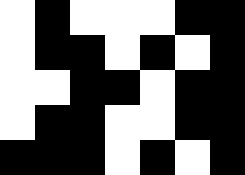[["white", "black", "white", "white", "white", "black", "black"], ["white", "black", "black", "white", "black", "white", "black"], ["white", "white", "black", "black", "white", "black", "black"], ["white", "black", "black", "white", "white", "black", "black"], ["black", "black", "black", "white", "black", "white", "black"]]